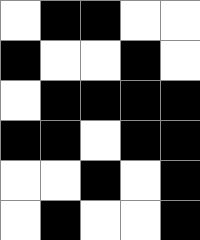[["white", "black", "black", "white", "white"], ["black", "white", "white", "black", "white"], ["white", "black", "black", "black", "black"], ["black", "black", "white", "black", "black"], ["white", "white", "black", "white", "black"], ["white", "black", "white", "white", "black"]]